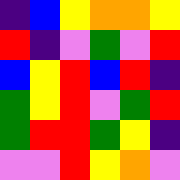[["indigo", "blue", "yellow", "orange", "orange", "yellow"], ["red", "indigo", "violet", "green", "violet", "red"], ["blue", "yellow", "red", "blue", "red", "indigo"], ["green", "yellow", "red", "violet", "green", "red"], ["green", "red", "red", "green", "yellow", "indigo"], ["violet", "violet", "red", "yellow", "orange", "violet"]]